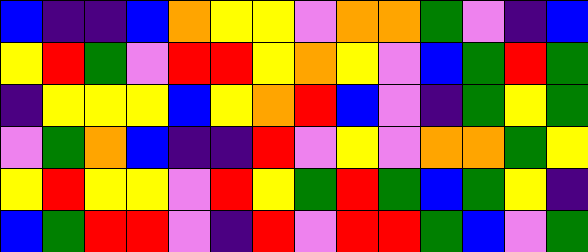[["blue", "indigo", "indigo", "blue", "orange", "yellow", "yellow", "violet", "orange", "orange", "green", "violet", "indigo", "blue"], ["yellow", "red", "green", "violet", "red", "red", "yellow", "orange", "yellow", "violet", "blue", "green", "red", "green"], ["indigo", "yellow", "yellow", "yellow", "blue", "yellow", "orange", "red", "blue", "violet", "indigo", "green", "yellow", "green"], ["violet", "green", "orange", "blue", "indigo", "indigo", "red", "violet", "yellow", "violet", "orange", "orange", "green", "yellow"], ["yellow", "red", "yellow", "yellow", "violet", "red", "yellow", "green", "red", "green", "blue", "green", "yellow", "indigo"], ["blue", "green", "red", "red", "violet", "indigo", "red", "violet", "red", "red", "green", "blue", "violet", "green"]]